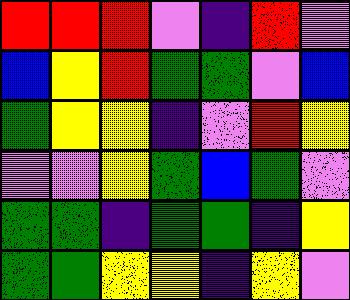[["red", "red", "red", "violet", "indigo", "red", "violet"], ["blue", "yellow", "red", "green", "green", "violet", "blue"], ["green", "yellow", "yellow", "indigo", "violet", "red", "yellow"], ["violet", "violet", "yellow", "green", "blue", "green", "violet"], ["green", "green", "indigo", "green", "green", "indigo", "yellow"], ["green", "green", "yellow", "yellow", "indigo", "yellow", "violet"]]